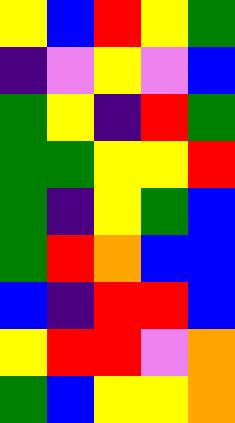[["yellow", "blue", "red", "yellow", "green"], ["indigo", "violet", "yellow", "violet", "blue"], ["green", "yellow", "indigo", "red", "green"], ["green", "green", "yellow", "yellow", "red"], ["green", "indigo", "yellow", "green", "blue"], ["green", "red", "orange", "blue", "blue"], ["blue", "indigo", "red", "red", "blue"], ["yellow", "red", "red", "violet", "orange"], ["green", "blue", "yellow", "yellow", "orange"]]